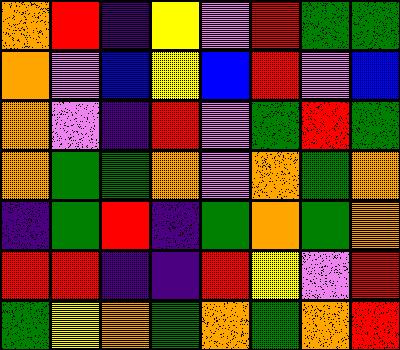[["orange", "red", "indigo", "yellow", "violet", "red", "green", "green"], ["orange", "violet", "blue", "yellow", "blue", "red", "violet", "blue"], ["orange", "violet", "indigo", "red", "violet", "green", "red", "green"], ["orange", "green", "green", "orange", "violet", "orange", "green", "orange"], ["indigo", "green", "red", "indigo", "green", "orange", "green", "orange"], ["red", "red", "indigo", "indigo", "red", "yellow", "violet", "red"], ["green", "yellow", "orange", "green", "orange", "green", "orange", "red"]]